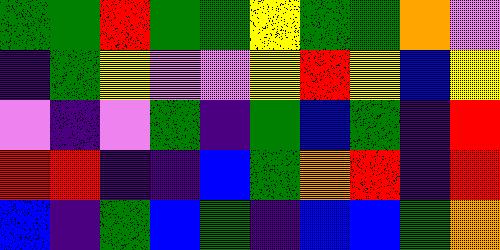[["green", "green", "red", "green", "green", "yellow", "green", "green", "orange", "violet"], ["indigo", "green", "yellow", "violet", "violet", "yellow", "red", "yellow", "blue", "yellow"], ["violet", "indigo", "violet", "green", "indigo", "green", "blue", "green", "indigo", "red"], ["red", "red", "indigo", "indigo", "blue", "green", "orange", "red", "indigo", "red"], ["blue", "indigo", "green", "blue", "green", "indigo", "blue", "blue", "green", "orange"]]